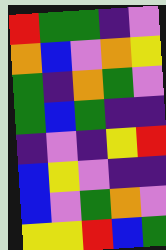[["red", "green", "green", "indigo", "violet"], ["orange", "blue", "violet", "orange", "yellow"], ["green", "indigo", "orange", "green", "violet"], ["green", "blue", "green", "indigo", "indigo"], ["indigo", "violet", "indigo", "yellow", "red"], ["blue", "yellow", "violet", "indigo", "indigo"], ["blue", "violet", "green", "orange", "violet"], ["yellow", "yellow", "red", "blue", "green"]]